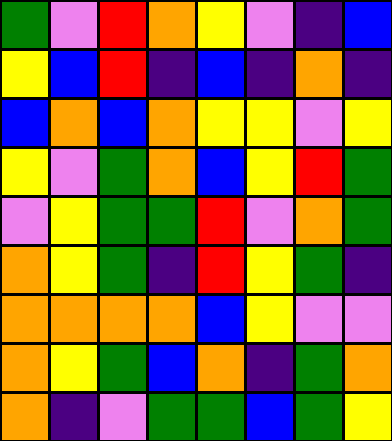[["green", "violet", "red", "orange", "yellow", "violet", "indigo", "blue"], ["yellow", "blue", "red", "indigo", "blue", "indigo", "orange", "indigo"], ["blue", "orange", "blue", "orange", "yellow", "yellow", "violet", "yellow"], ["yellow", "violet", "green", "orange", "blue", "yellow", "red", "green"], ["violet", "yellow", "green", "green", "red", "violet", "orange", "green"], ["orange", "yellow", "green", "indigo", "red", "yellow", "green", "indigo"], ["orange", "orange", "orange", "orange", "blue", "yellow", "violet", "violet"], ["orange", "yellow", "green", "blue", "orange", "indigo", "green", "orange"], ["orange", "indigo", "violet", "green", "green", "blue", "green", "yellow"]]